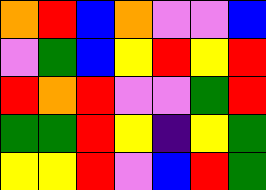[["orange", "red", "blue", "orange", "violet", "violet", "blue"], ["violet", "green", "blue", "yellow", "red", "yellow", "red"], ["red", "orange", "red", "violet", "violet", "green", "red"], ["green", "green", "red", "yellow", "indigo", "yellow", "green"], ["yellow", "yellow", "red", "violet", "blue", "red", "green"]]